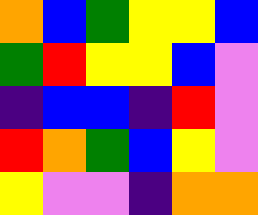[["orange", "blue", "green", "yellow", "yellow", "blue"], ["green", "red", "yellow", "yellow", "blue", "violet"], ["indigo", "blue", "blue", "indigo", "red", "violet"], ["red", "orange", "green", "blue", "yellow", "violet"], ["yellow", "violet", "violet", "indigo", "orange", "orange"]]